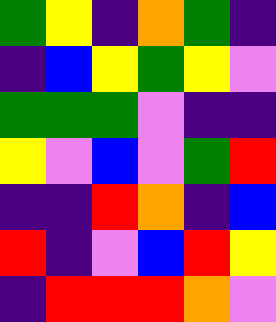[["green", "yellow", "indigo", "orange", "green", "indigo"], ["indigo", "blue", "yellow", "green", "yellow", "violet"], ["green", "green", "green", "violet", "indigo", "indigo"], ["yellow", "violet", "blue", "violet", "green", "red"], ["indigo", "indigo", "red", "orange", "indigo", "blue"], ["red", "indigo", "violet", "blue", "red", "yellow"], ["indigo", "red", "red", "red", "orange", "violet"]]